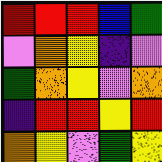[["red", "red", "red", "blue", "green"], ["violet", "orange", "yellow", "indigo", "violet"], ["green", "orange", "yellow", "violet", "orange"], ["indigo", "red", "red", "yellow", "red"], ["orange", "yellow", "violet", "green", "yellow"]]